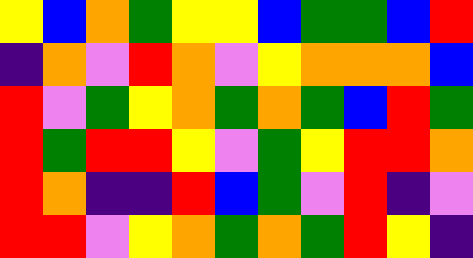[["yellow", "blue", "orange", "green", "yellow", "yellow", "blue", "green", "green", "blue", "red"], ["indigo", "orange", "violet", "red", "orange", "violet", "yellow", "orange", "orange", "orange", "blue"], ["red", "violet", "green", "yellow", "orange", "green", "orange", "green", "blue", "red", "green"], ["red", "green", "red", "red", "yellow", "violet", "green", "yellow", "red", "red", "orange"], ["red", "orange", "indigo", "indigo", "red", "blue", "green", "violet", "red", "indigo", "violet"], ["red", "red", "violet", "yellow", "orange", "green", "orange", "green", "red", "yellow", "indigo"]]